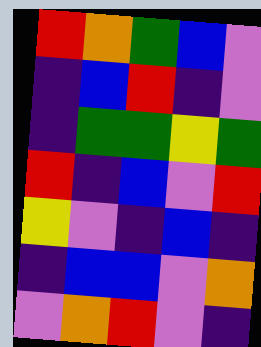[["red", "orange", "green", "blue", "violet"], ["indigo", "blue", "red", "indigo", "violet"], ["indigo", "green", "green", "yellow", "green"], ["red", "indigo", "blue", "violet", "red"], ["yellow", "violet", "indigo", "blue", "indigo"], ["indigo", "blue", "blue", "violet", "orange"], ["violet", "orange", "red", "violet", "indigo"]]